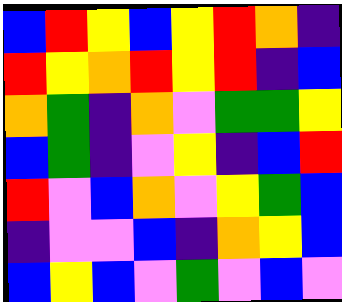[["blue", "red", "yellow", "blue", "yellow", "red", "orange", "indigo"], ["red", "yellow", "orange", "red", "yellow", "red", "indigo", "blue"], ["orange", "green", "indigo", "orange", "violet", "green", "green", "yellow"], ["blue", "green", "indigo", "violet", "yellow", "indigo", "blue", "red"], ["red", "violet", "blue", "orange", "violet", "yellow", "green", "blue"], ["indigo", "violet", "violet", "blue", "indigo", "orange", "yellow", "blue"], ["blue", "yellow", "blue", "violet", "green", "violet", "blue", "violet"]]